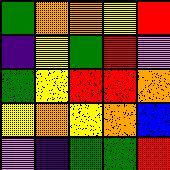[["green", "orange", "orange", "yellow", "red"], ["indigo", "yellow", "green", "red", "violet"], ["green", "yellow", "red", "red", "orange"], ["yellow", "orange", "yellow", "orange", "blue"], ["violet", "indigo", "green", "green", "red"]]